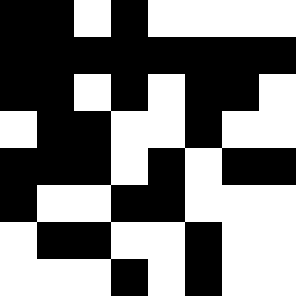[["black", "black", "white", "black", "white", "white", "white", "white"], ["black", "black", "black", "black", "black", "black", "black", "black"], ["black", "black", "white", "black", "white", "black", "black", "white"], ["white", "black", "black", "white", "white", "black", "white", "white"], ["black", "black", "black", "white", "black", "white", "black", "black"], ["black", "white", "white", "black", "black", "white", "white", "white"], ["white", "black", "black", "white", "white", "black", "white", "white"], ["white", "white", "white", "black", "white", "black", "white", "white"]]